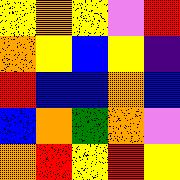[["yellow", "orange", "yellow", "violet", "red"], ["orange", "yellow", "blue", "yellow", "indigo"], ["red", "blue", "blue", "orange", "blue"], ["blue", "orange", "green", "orange", "violet"], ["orange", "red", "yellow", "red", "yellow"]]